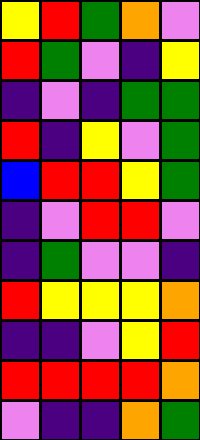[["yellow", "red", "green", "orange", "violet"], ["red", "green", "violet", "indigo", "yellow"], ["indigo", "violet", "indigo", "green", "green"], ["red", "indigo", "yellow", "violet", "green"], ["blue", "red", "red", "yellow", "green"], ["indigo", "violet", "red", "red", "violet"], ["indigo", "green", "violet", "violet", "indigo"], ["red", "yellow", "yellow", "yellow", "orange"], ["indigo", "indigo", "violet", "yellow", "red"], ["red", "red", "red", "red", "orange"], ["violet", "indigo", "indigo", "orange", "green"]]